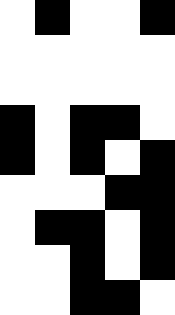[["white", "black", "white", "white", "black"], ["white", "white", "white", "white", "white"], ["white", "white", "white", "white", "white"], ["black", "white", "black", "black", "white"], ["black", "white", "black", "white", "black"], ["white", "white", "white", "black", "black"], ["white", "black", "black", "white", "black"], ["white", "white", "black", "white", "black"], ["white", "white", "black", "black", "white"]]